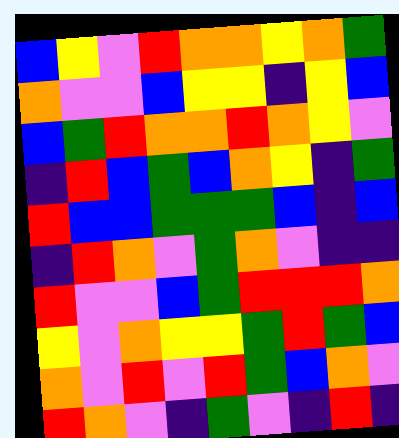[["blue", "yellow", "violet", "red", "orange", "orange", "yellow", "orange", "green"], ["orange", "violet", "violet", "blue", "yellow", "yellow", "indigo", "yellow", "blue"], ["blue", "green", "red", "orange", "orange", "red", "orange", "yellow", "violet"], ["indigo", "red", "blue", "green", "blue", "orange", "yellow", "indigo", "green"], ["red", "blue", "blue", "green", "green", "green", "blue", "indigo", "blue"], ["indigo", "red", "orange", "violet", "green", "orange", "violet", "indigo", "indigo"], ["red", "violet", "violet", "blue", "green", "red", "red", "red", "orange"], ["yellow", "violet", "orange", "yellow", "yellow", "green", "red", "green", "blue"], ["orange", "violet", "red", "violet", "red", "green", "blue", "orange", "violet"], ["red", "orange", "violet", "indigo", "green", "violet", "indigo", "red", "indigo"]]